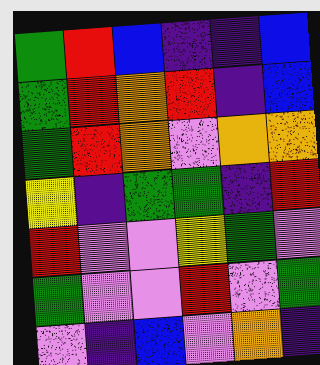[["green", "red", "blue", "indigo", "indigo", "blue"], ["green", "red", "orange", "red", "indigo", "blue"], ["green", "red", "orange", "violet", "orange", "orange"], ["yellow", "indigo", "green", "green", "indigo", "red"], ["red", "violet", "violet", "yellow", "green", "violet"], ["green", "violet", "violet", "red", "violet", "green"], ["violet", "indigo", "blue", "violet", "orange", "indigo"]]